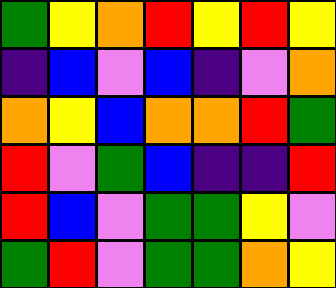[["green", "yellow", "orange", "red", "yellow", "red", "yellow"], ["indigo", "blue", "violet", "blue", "indigo", "violet", "orange"], ["orange", "yellow", "blue", "orange", "orange", "red", "green"], ["red", "violet", "green", "blue", "indigo", "indigo", "red"], ["red", "blue", "violet", "green", "green", "yellow", "violet"], ["green", "red", "violet", "green", "green", "orange", "yellow"]]